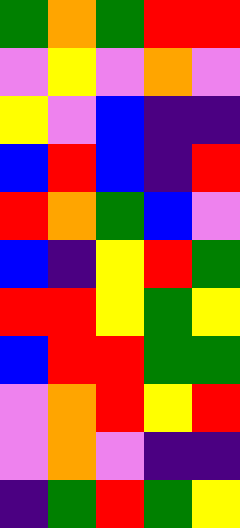[["green", "orange", "green", "red", "red"], ["violet", "yellow", "violet", "orange", "violet"], ["yellow", "violet", "blue", "indigo", "indigo"], ["blue", "red", "blue", "indigo", "red"], ["red", "orange", "green", "blue", "violet"], ["blue", "indigo", "yellow", "red", "green"], ["red", "red", "yellow", "green", "yellow"], ["blue", "red", "red", "green", "green"], ["violet", "orange", "red", "yellow", "red"], ["violet", "orange", "violet", "indigo", "indigo"], ["indigo", "green", "red", "green", "yellow"]]